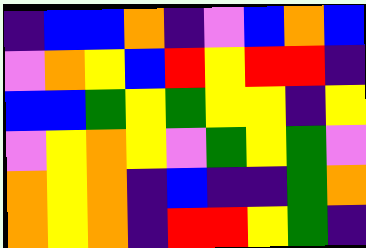[["indigo", "blue", "blue", "orange", "indigo", "violet", "blue", "orange", "blue"], ["violet", "orange", "yellow", "blue", "red", "yellow", "red", "red", "indigo"], ["blue", "blue", "green", "yellow", "green", "yellow", "yellow", "indigo", "yellow"], ["violet", "yellow", "orange", "yellow", "violet", "green", "yellow", "green", "violet"], ["orange", "yellow", "orange", "indigo", "blue", "indigo", "indigo", "green", "orange"], ["orange", "yellow", "orange", "indigo", "red", "red", "yellow", "green", "indigo"]]